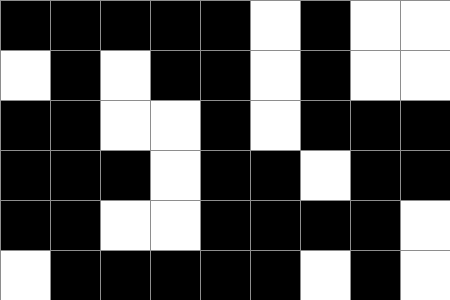[["black", "black", "black", "black", "black", "white", "black", "white", "white"], ["white", "black", "white", "black", "black", "white", "black", "white", "white"], ["black", "black", "white", "white", "black", "white", "black", "black", "black"], ["black", "black", "black", "white", "black", "black", "white", "black", "black"], ["black", "black", "white", "white", "black", "black", "black", "black", "white"], ["white", "black", "black", "black", "black", "black", "white", "black", "white"]]